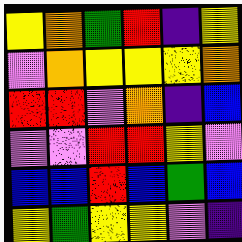[["yellow", "orange", "green", "red", "indigo", "yellow"], ["violet", "orange", "yellow", "yellow", "yellow", "orange"], ["red", "red", "violet", "orange", "indigo", "blue"], ["violet", "violet", "red", "red", "yellow", "violet"], ["blue", "blue", "red", "blue", "green", "blue"], ["yellow", "green", "yellow", "yellow", "violet", "indigo"]]